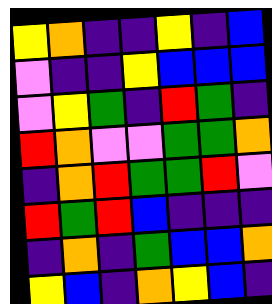[["yellow", "orange", "indigo", "indigo", "yellow", "indigo", "blue"], ["violet", "indigo", "indigo", "yellow", "blue", "blue", "blue"], ["violet", "yellow", "green", "indigo", "red", "green", "indigo"], ["red", "orange", "violet", "violet", "green", "green", "orange"], ["indigo", "orange", "red", "green", "green", "red", "violet"], ["red", "green", "red", "blue", "indigo", "indigo", "indigo"], ["indigo", "orange", "indigo", "green", "blue", "blue", "orange"], ["yellow", "blue", "indigo", "orange", "yellow", "blue", "indigo"]]